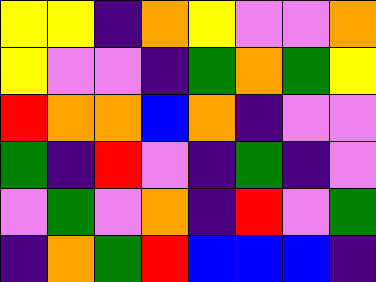[["yellow", "yellow", "indigo", "orange", "yellow", "violet", "violet", "orange"], ["yellow", "violet", "violet", "indigo", "green", "orange", "green", "yellow"], ["red", "orange", "orange", "blue", "orange", "indigo", "violet", "violet"], ["green", "indigo", "red", "violet", "indigo", "green", "indigo", "violet"], ["violet", "green", "violet", "orange", "indigo", "red", "violet", "green"], ["indigo", "orange", "green", "red", "blue", "blue", "blue", "indigo"]]